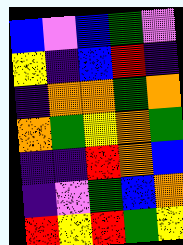[["blue", "violet", "blue", "green", "violet"], ["yellow", "indigo", "blue", "red", "indigo"], ["indigo", "orange", "orange", "green", "orange"], ["orange", "green", "yellow", "orange", "green"], ["indigo", "indigo", "red", "orange", "blue"], ["indigo", "violet", "green", "blue", "orange"], ["red", "yellow", "red", "green", "yellow"]]